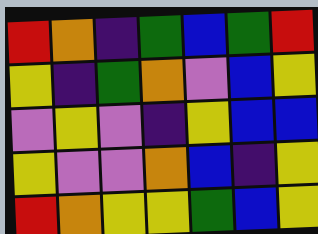[["red", "orange", "indigo", "green", "blue", "green", "red"], ["yellow", "indigo", "green", "orange", "violet", "blue", "yellow"], ["violet", "yellow", "violet", "indigo", "yellow", "blue", "blue"], ["yellow", "violet", "violet", "orange", "blue", "indigo", "yellow"], ["red", "orange", "yellow", "yellow", "green", "blue", "yellow"]]